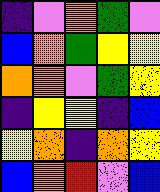[["indigo", "violet", "orange", "green", "violet"], ["blue", "orange", "green", "yellow", "yellow"], ["orange", "orange", "violet", "green", "yellow"], ["indigo", "yellow", "yellow", "indigo", "blue"], ["yellow", "orange", "indigo", "orange", "yellow"], ["blue", "orange", "red", "violet", "blue"]]